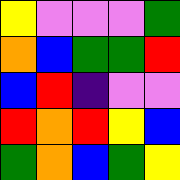[["yellow", "violet", "violet", "violet", "green"], ["orange", "blue", "green", "green", "red"], ["blue", "red", "indigo", "violet", "violet"], ["red", "orange", "red", "yellow", "blue"], ["green", "orange", "blue", "green", "yellow"]]